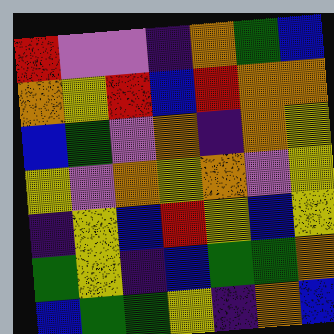[["red", "violet", "violet", "indigo", "orange", "green", "blue"], ["orange", "yellow", "red", "blue", "red", "orange", "orange"], ["blue", "green", "violet", "orange", "indigo", "orange", "yellow"], ["yellow", "violet", "orange", "yellow", "orange", "violet", "yellow"], ["indigo", "yellow", "blue", "red", "yellow", "blue", "yellow"], ["green", "yellow", "indigo", "blue", "green", "green", "orange"], ["blue", "green", "green", "yellow", "indigo", "orange", "blue"]]